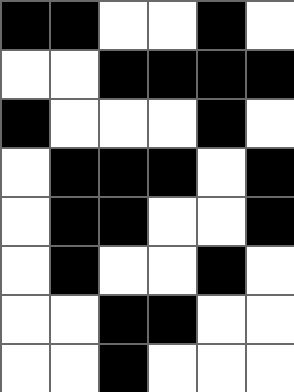[["black", "black", "white", "white", "black", "white"], ["white", "white", "black", "black", "black", "black"], ["black", "white", "white", "white", "black", "white"], ["white", "black", "black", "black", "white", "black"], ["white", "black", "black", "white", "white", "black"], ["white", "black", "white", "white", "black", "white"], ["white", "white", "black", "black", "white", "white"], ["white", "white", "black", "white", "white", "white"]]